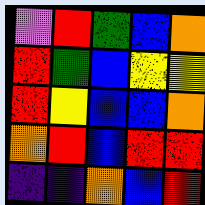[["violet", "red", "green", "blue", "orange"], ["red", "green", "blue", "yellow", "yellow"], ["red", "yellow", "blue", "blue", "orange"], ["orange", "red", "blue", "red", "red"], ["indigo", "indigo", "orange", "blue", "red"]]